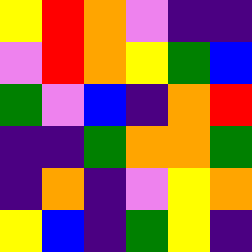[["yellow", "red", "orange", "violet", "indigo", "indigo"], ["violet", "red", "orange", "yellow", "green", "blue"], ["green", "violet", "blue", "indigo", "orange", "red"], ["indigo", "indigo", "green", "orange", "orange", "green"], ["indigo", "orange", "indigo", "violet", "yellow", "orange"], ["yellow", "blue", "indigo", "green", "yellow", "indigo"]]